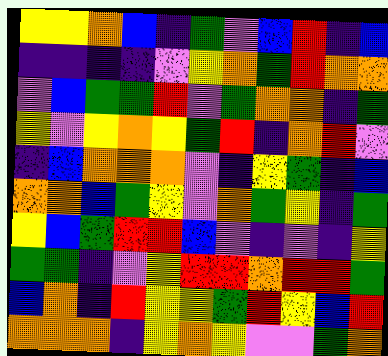[["yellow", "yellow", "orange", "blue", "indigo", "green", "violet", "blue", "red", "indigo", "blue"], ["indigo", "indigo", "indigo", "indigo", "violet", "yellow", "orange", "green", "red", "orange", "orange"], ["violet", "blue", "green", "green", "red", "violet", "green", "orange", "orange", "indigo", "green"], ["yellow", "violet", "yellow", "orange", "yellow", "green", "red", "indigo", "orange", "red", "violet"], ["indigo", "blue", "orange", "orange", "orange", "violet", "indigo", "yellow", "green", "indigo", "blue"], ["orange", "orange", "blue", "green", "yellow", "violet", "orange", "green", "yellow", "indigo", "green"], ["yellow", "blue", "green", "red", "red", "blue", "violet", "indigo", "violet", "indigo", "yellow"], ["green", "green", "indigo", "violet", "yellow", "red", "red", "orange", "red", "red", "green"], ["blue", "orange", "indigo", "red", "yellow", "yellow", "green", "red", "yellow", "blue", "red"], ["orange", "orange", "orange", "indigo", "yellow", "orange", "yellow", "violet", "violet", "green", "orange"]]